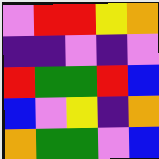[["violet", "red", "red", "yellow", "orange"], ["indigo", "indigo", "violet", "indigo", "violet"], ["red", "green", "green", "red", "blue"], ["blue", "violet", "yellow", "indigo", "orange"], ["orange", "green", "green", "violet", "blue"]]